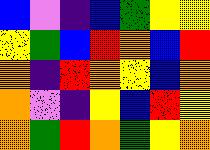[["blue", "violet", "indigo", "blue", "green", "yellow", "yellow"], ["yellow", "green", "blue", "red", "orange", "blue", "red"], ["orange", "indigo", "red", "orange", "yellow", "blue", "orange"], ["orange", "violet", "indigo", "yellow", "blue", "red", "yellow"], ["orange", "green", "red", "orange", "green", "yellow", "orange"]]